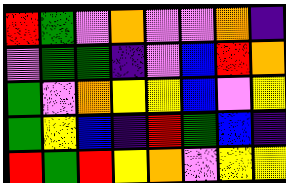[["red", "green", "violet", "orange", "violet", "violet", "orange", "indigo"], ["violet", "green", "green", "indigo", "violet", "blue", "red", "orange"], ["green", "violet", "orange", "yellow", "yellow", "blue", "violet", "yellow"], ["green", "yellow", "blue", "indigo", "red", "green", "blue", "indigo"], ["red", "green", "red", "yellow", "orange", "violet", "yellow", "yellow"]]